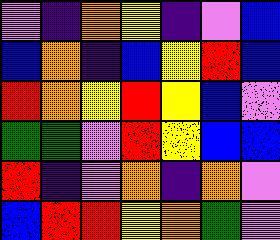[["violet", "indigo", "orange", "yellow", "indigo", "violet", "blue"], ["blue", "orange", "indigo", "blue", "yellow", "red", "blue"], ["red", "orange", "yellow", "red", "yellow", "blue", "violet"], ["green", "green", "violet", "red", "yellow", "blue", "blue"], ["red", "indigo", "violet", "orange", "indigo", "orange", "violet"], ["blue", "red", "red", "yellow", "orange", "green", "violet"]]